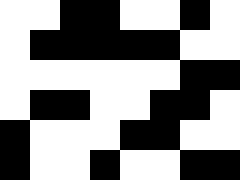[["white", "white", "black", "black", "white", "white", "black", "white"], ["white", "black", "black", "black", "black", "black", "white", "white"], ["white", "white", "white", "white", "white", "white", "black", "black"], ["white", "black", "black", "white", "white", "black", "black", "white"], ["black", "white", "white", "white", "black", "black", "white", "white"], ["black", "white", "white", "black", "white", "white", "black", "black"]]